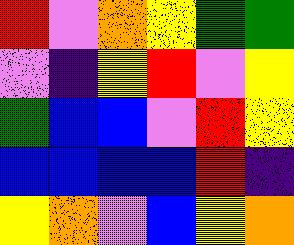[["red", "violet", "orange", "yellow", "green", "green"], ["violet", "indigo", "yellow", "red", "violet", "yellow"], ["green", "blue", "blue", "violet", "red", "yellow"], ["blue", "blue", "blue", "blue", "red", "indigo"], ["yellow", "orange", "violet", "blue", "yellow", "orange"]]